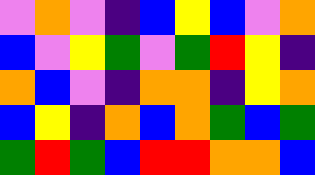[["violet", "orange", "violet", "indigo", "blue", "yellow", "blue", "violet", "orange"], ["blue", "violet", "yellow", "green", "violet", "green", "red", "yellow", "indigo"], ["orange", "blue", "violet", "indigo", "orange", "orange", "indigo", "yellow", "orange"], ["blue", "yellow", "indigo", "orange", "blue", "orange", "green", "blue", "green"], ["green", "red", "green", "blue", "red", "red", "orange", "orange", "blue"]]